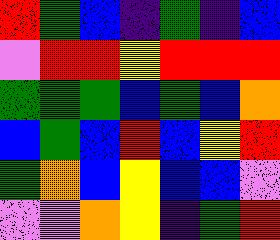[["red", "green", "blue", "indigo", "green", "indigo", "blue"], ["violet", "red", "red", "yellow", "red", "red", "red"], ["green", "green", "green", "blue", "green", "blue", "orange"], ["blue", "green", "blue", "red", "blue", "yellow", "red"], ["green", "orange", "blue", "yellow", "blue", "blue", "violet"], ["violet", "violet", "orange", "yellow", "indigo", "green", "red"]]